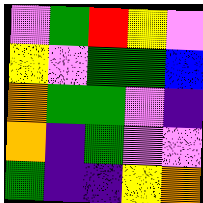[["violet", "green", "red", "yellow", "violet"], ["yellow", "violet", "green", "green", "blue"], ["orange", "green", "green", "violet", "indigo"], ["orange", "indigo", "green", "violet", "violet"], ["green", "indigo", "indigo", "yellow", "orange"]]